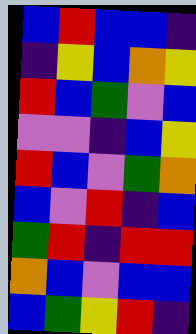[["blue", "red", "blue", "blue", "indigo"], ["indigo", "yellow", "blue", "orange", "yellow"], ["red", "blue", "green", "violet", "blue"], ["violet", "violet", "indigo", "blue", "yellow"], ["red", "blue", "violet", "green", "orange"], ["blue", "violet", "red", "indigo", "blue"], ["green", "red", "indigo", "red", "red"], ["orange", "blue", "violet", "blue", "blue"], ["blue", "green", "yellow", "red", "indigo"]]